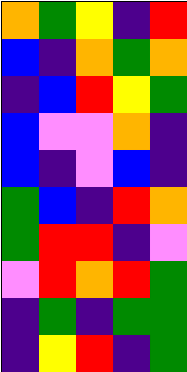[["orange", "green", "yellow", "indigo", "red"], ["blue", "indigo", "orange", "green", "orange"], ["indigo", "blue", "red", "yellow", "green"], ["blue", "violet", "violet", "orange", "indigo"], ["blue", "indigo", "violet", "blue", "indigo"], ["green", "blue", "indigo", "red", "orange"], ["green", "red", "red", "indigo", "violet"], ["violet", "red", "orange", "red", "green"], ["indigo", "green", "indigo", "green", "green"], ["indigo", "yellow", "red", "indigo", "green"]]